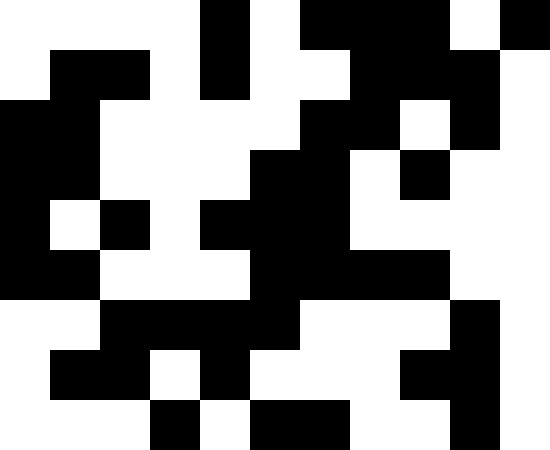[["white", "white", "white", "white", "black", "white", "black", "black", "black", "white", "black"], ["white", "black", "black", "white", "black", "white", "white", "black", "black", "black", "white"], ["black", "black", "white", "white", "white", "white", "black", "black", "white", "black", "white"], ["black", "black", "white", "white", "white", "black", "black", "white", "black", "white", "white"], ["black", "white", "black", "white", "black", "black", "black", "white", "white", "white", "white"], ["black", "black", "white", "white", "white", "black", "black", "black", "black", "white", "white"], ["white", "white", "black", "black", "black", "black", "white", "white", "white", "black", "white"], ["white", "black", "black", "white", "black", "white", "white", "white", "black", "black", "white"], ["white", "white", "white", "black", "white", "black", "black", "white", "white", "black", "white"]]